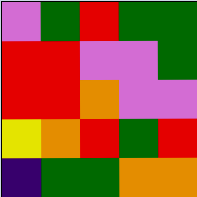[["violet", "green", "red", "green", "green"], ["red", "red", "violet", "violet", "green"], ["red", "red", "orange", "violet", "violet"], ["yellow", "orange", "red", "green", "red"], ["indigo", "green", "green", "orange", "orange"]]